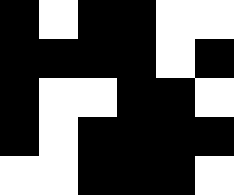[["black", "white", "black", "black", "white", "white"], ["black", "black", "black", "black", "white", "black"], ["black", "white", "white", "black", "black", "white"], ["black", "white", "black", "black", "black", "black"], ["white", "white", "black", "black", "black", "white"]]